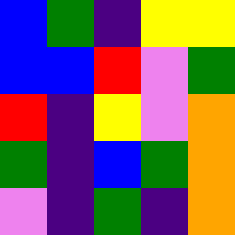[["blue", "green", "indigo", "yellow", "yellow"], ["blue", "blue", "red", "violet", "green"], ["red", "indigo", "yellow", "violet", "orange"], ["green", "indigo", "blue", "green", "orange"], ["violet", "indigo", "green", "indigo", "orange"]]